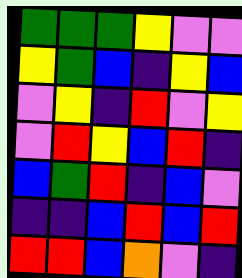[["green", "green", "green", "yellow", "violet", "violet"], ["yellow", "green", "blue", "indigo", "yellow", "blue"], ["violet", "yellow", "indigo", "red", "violet", "yellow"], ["violet", "red", "yellow", "blue", "red", "indigo"], ["blue", "green", "red", "indigo", "blue", "violet"], ["indigo", "indigo", "blue", "red", "blue", "red"], ["red", "red", "blue", "orange", "violet", "indigo"]]